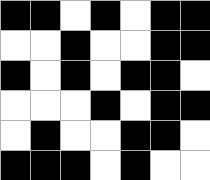[["black", "black", "white", "black", "white", "black", "black"], ["white", "white", "black", "white", "white", "black", "black"], ["black", "white", "black", "white", "black", "black", "white"], ["white", "white", "white", "black", "white", "black", "black"], ["white", "black", "white", "white", "black", "black", "white"], ["black", "black", "black", "white", "black", "white", "white"]]